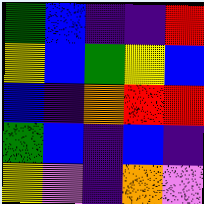[["green", "blue", "indigo", "indigo", "red"], ["yellow", "blue", "green", "yellow", "blue"], ["blue", "indigo", "orange", "red", "red"], ["green", "blue", "indigo", "blue", "indigo"], ["yellow", "violet", "indigo", "orange", "violet"]]